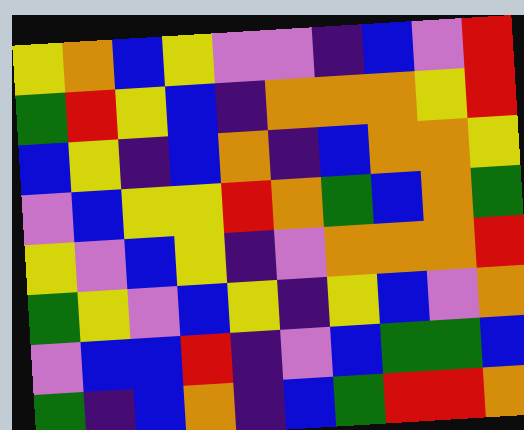[["yellow", "orange", "blue", "yellow", "violet", "violet", "indigo", "blue", "violet", "red"], ["green", "red", "yellow", "blue", "indigo", "orange", "orange", "orange", "yellow", "red"], ["blue", "yellow", "indigo", "blue", "orange", "indigo", "blue", "orange", "orange", "yellow"], ["violet", "blue", "yellow", "yellow", "red", "orange", "green", "blue", "orange", "green"], ["yellow", "violet", "blue", "yellow", "indigo", "violet", "orange", "orange", "orange", "red"], ["green", "yellow", "violet", "blue", "yellow", "indigo", "yellow", "blue", "violet", "orange"], ["violet", "blue", "blue", "red", "indigo", "violet", "blue", "green", "green", "blue"], ["green", "indigo", "blue", "orange", "indigo", "blue", "green", "red", "red", "orange"]]